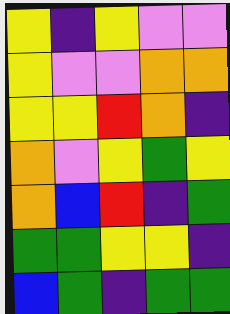[["yellow", "indigo", "yellow", "violet", "violet"], ["yellow", "violet", "violet", "orange", "orange"], ["yellow", "yellow", "red", "orange", "indigo"], ["orange", "violet", "yellow", "green", "yellow"], ["orange", "blue", "red", "indigo", "green"], ["green", "green", "yellow", "yellow", "indigo"], ["blue", "green", "indigo", "green", "green"]]